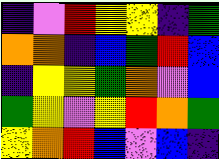[["indigo", "violet", "red", "yellow", "yellow", "indigo", "green"], ["orange", "orange", "indigo", "blue", "green", "red", "blue"], ["indigo", "yellow", "yellow", "green", "orange", "violet", "blue"], ["green", "yellow", "violet", "yellow", "red", "orange", "green"], ["yellow", "orange", "red", "blue", "violet", "blue", "indigo"]]